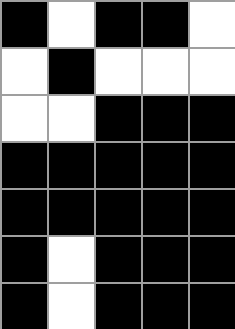[["black", "white", "black", "black", "white"], ["white", "black", "white", "white", "white"], ["white", "white", "black", "black", "black"], ["black", "black", "black", "black", "black"], ["black", "black", "black", "black", "black"], ["black", "white", "black", "black", "black"], ["black", "white", "black", "black", "black"]]